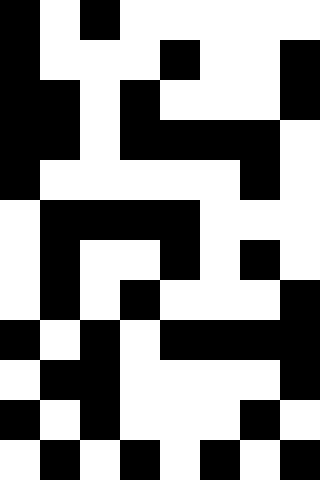[["black", "white", "black", "white", "white", "white", "white", "white"], ["black", "white", "white", "white", "black", "white", "white", "black"], ["black", "black", "white", "black", "white", "white", "white", "black"], ["black", "black", "white", "black", "black", "black", "black", "white"], ["black", "white", "white", "white", "white", "white", "black", "white"], ["white", "black", "black", "black", "black", "white", "white", "white"], ["white", "black", "white", "white", "black", "white", "black", "white"], ["white", "black", "white", "black", "white", "white", "white", "black"], ["black", "white", "black", "white", "black", "black", "black", "black"], ["white", "black", "black", "white", "white", "white", "white", "black"], ["black", "white", "black", "white", "white", "white", "black", "white"], ["white", "black", "white", "black", "white", "black", "white", "black"]]